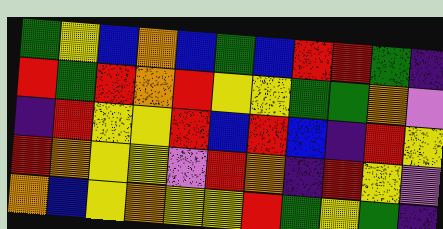[["green", "yellow", "blue", "orange", "blue", "green", "blue", "red", "red", "green", "indigo"], ["red", "green", "red", "orange", "red", "yellow", "yellow", "green", "green", "orange", "violet"], ["indigo", "red", "yellow", "yellow", "red", "blue", "red", "blue", "indigo", "red", "yellow"], ["red", "orange", "yellow", "yellow", "violet", "red", "orange", "indigo", "red", "yellow", "violet"], ["orange", "blue", "yellow", "orange", "yellow", "yellow", "red", "green", "yellow", "green", "indigo"]]